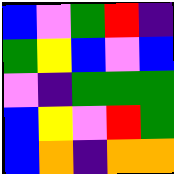[["blue", "violet", "green", "red", "indigo"], ["green", "yellow", "blue", "violet", "blue"], ["violet", "indigo", "green", "green", "green"], ["blue", "yellow", "violet", "red", "green"], ["blue", "orange", "indigo", "orange", "orange"]]